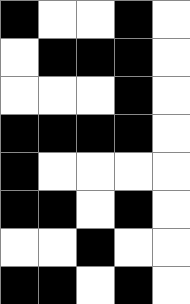[["black", "white", "white", "black", "white"], ["white", "black", "black", "black", "white"], ["white", "white", "white", "black", "white"], ["black", "black", "black", "black", "white"], ["black", "white", "white", "white", "white"], ["black", "black", "white", "black", "white"], ["white", "white", "black", "white", "white"], ["black", "black", "white", "black", "white"]]